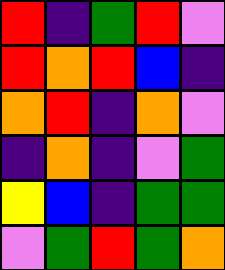[["red", "indigo", "green", "red", "violet"], ["red", "orange", "red", "blue", "indigo"], ["orange", "red", "indigo", "orange", "violet"], ["indigo", "orange", "indigo", "violet", "green"], ["yellow", "blue", "indigo", "green", "green"], ["violet", "green", "red", "green", "orange"]]